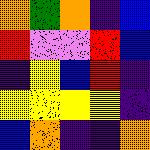[["orange", "green", "orange", "indigo", "blue"], ["red", "violet", "violet", "red", "blue"], ["indigo", "yellow", "blue", "red", "indigo"], ["yellow", "yellow", "yellow", "yellow", "indigo"], ["blue", "orange", "indigo", "indigo", "orange"]]